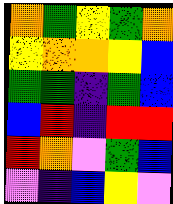[["orange", "green", "yellow", "green", "orange"], ["yellow", "orange", "orange", "yellow", "blue"], ["green", "green", "indigo", "green", "blue"], ["blue", "red", "indigo", "red", "red"], ["red", "orange", "violet", "green", "blue"], ["violet", "indigo", "blue", "yellow", "violet"]]